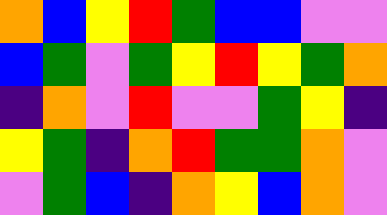[["orange", "blue", "yellow", "red", "green", "blue", "blue", "violet", "violet"], ["blue", "green", "violet", "green", "yellow", "red", "yellow", "green", "orange"], ["indigo", "orange", "violet", "red", "violet", "violet", "green", "yellow", "indigo"], ["yellow", "green", "indigo", "orange", "red", "green", "green", "orange", "violet"], ["violet", "green", "blue", "indigo", "orange", "yellow", "blue", "orange", "violet"]]